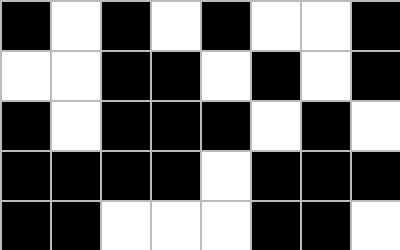[["black", "white", "black", "white", "black", "white", "white", "black"], ["white", "white", "black", "black", "white", "black", "white", "black"], ["black", "white", "black", "black", "black", "white", "black", "white"], ["black", "black", "black", "black", "white", "black", "black", "black"], ["black", "black", "white", "white", "white", "black", "black", "white"]]